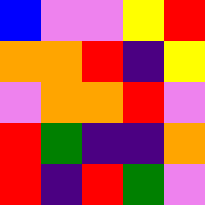[["blue", "violet", "violet", "yellow", "red"], ["orange", "orange", "red", "indigo", "yellow"], ["violet", "orange", "orange", "red", "violet"], ["red", "green", "indigo", "indigo", "orange"], ["red", "indigo", "red", "green", "violet"]]